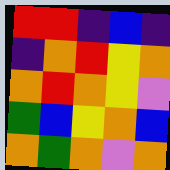[["red", "red", "indigo", "blue", "indigo"], ["indigo", "orange", "red", "yellow", "orange"], ["orange", "red", "orange", "yellow", "violet"], ["green", "blue", "yellow", "orange", "blue"], ["orange", "green", "orange", "violet", "orange"]]